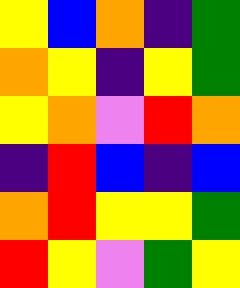[["yellow", "blue", "orange", "indigo", "green"], ["orange", "yellow", "indigo", "yellow", "green"], ["yellow", "orange", "violet", "red", "orange"], ["indigo", "red", "blue", "indigo", "blue"], ["orange", "red", "yellow", "yellow", "green"], ["red", "yellow", "violet", "green", "yellow"]]